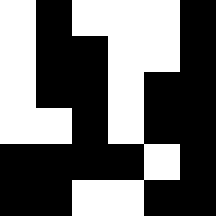[["white", "black", "white", "white", "white", "black"], ["white", "black", "black", "white", "white", "black"], ["white", "black", "black", "white", "black", "black"], ["white", "white", "black", "white", "black", "black"], ["black", "black", "black", "black", "white", "black"], ["black", "black", "white", "white", "black", "black"]]